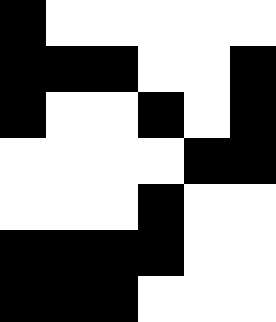[["black", "white", "white", "white", "white", "white"], ["black", "black", "black", "white", "white", "black"], ["black", "white", "white", "black", "white", "black"], ["white", "white", "white", "white", "black", "black"], ["white", "white", "white", "black", "white", "white"], ["black", "black", "black", "black", "white", "white"], ["black", "black", "black", "white", "white", "white"]]